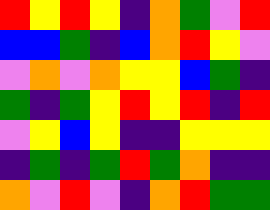[["red", "yellow", "red", "yellow", "indigo", "orange", "green", "violet", "red"], ["blue", "blue", "green", "indigo", "blue", "orange", "red", "yellow", "violet"], ["violet", "orange", "violet", "orange", "yellow", "yellow", "blue", "green", "indigo"], ["green", "indigo", "green", "yellow", "red", "yellow", "red", "indigo", "red"], ["violet", "yellow", "blue", "yellow", "indigo", "indigo", "yellow", "yellow", "yellow"], ["indigo", "green", "indigo", "green", "red", "green", "orange", "indigo", "indigo"], ["orange", "violet", "red", "violet", "indigo", "orange", "red", "green", "green"]]